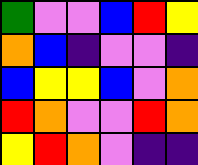[["green", "violet", "violet", "blue", "red", "yellow"], ["orange", "blue", "indigo", "violet", "violet", "indigo"], ["blue", "yellow", "yellow", "blue", "violet", "orange"], ["red", "orange", "violet", "violet", "red", "orange"], ["yellow", "red", "orange", "violet", "indigo", "indigo"]]